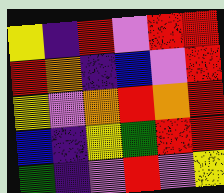[["yellow", "indigo", "red", "violet", "red", "red"], ["red", "orange", "indigo", "blue", "violet", "red"], ["yellow", "violet", "orange", "red", "orange", "red"], ["blue", "indigo", "yellow", "green", "red", "red"], ["green", "indigo", "violet", "red", "violet", "yellow"]]